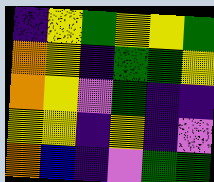[["indigo", "yellow", "green", "yellow", "yellow", "green"], ["orange", "yellow", "indigo", "green", "green", "yellow"], ["orange", "yellow", "violet", "green", "indigo", "indigo"], ["yellow", "yellow", "indigo", "yellow", "indigo", "violet"], ["orange", "blue", "indigo", "violet", "green", "green"]]